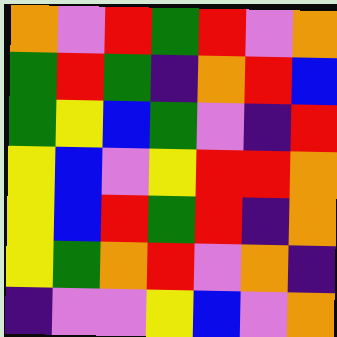[["orange", "violet", "red", "green", "red", "violet", "orange"], ["green", "red", "green", "indigo", "orange", "red", "blue"], ["green", "yellow", "blue", "green", "violet", "indigo", "red"], ["yellow", "blue", "violet", "yellow", "red", "red", "orange"], ["yellow", "blue", "red", "green", "red", "indigo", "orange"], ["yellow", "green", "orange", "red", "violet", "orange", "indigo"], ["indigo", "violet", "violet", "yellow", "blue", "violet", "orange"]]